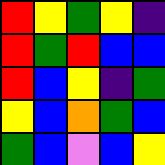[["red", "yellow", "green", "yellow", "indigo"], ["red", "green", "red", "blue", "blue"], ["red", "blue", "yellow", "indigo", "green"], ["yellow", "blue", "orange", "green", "blue"], ["green", "blue", "violet", "blue", "yellow"]]